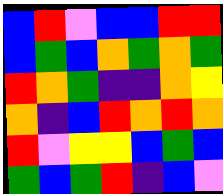[["blue", "red", "violet", "blue", "blue", "red", "red"], ["blue", "green", "blue", "orange", "green", "orange", "green"], ["red", "orange", "green", "indigo", "indigo", "orange", "yellow"], ["orange", "indigo", "blue", "red", "orange", "red", "orange"], ["red", "violet", "yellow", "yellow", "blue", "green", "blue"], ["green", "blue", "green", "red", "indigo", "blue", "violet"]]